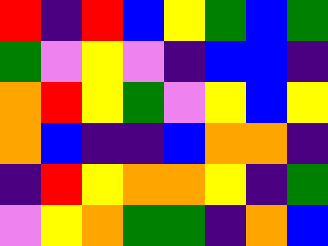[["red", "indigo", "red", "blue", "yellow", "green", "blue", "green"], ["green", "violet", "yellow", "violet", "indigo", "blue", "blue", "indigo"], ["orange", "red", "yellow", "green", "violet", "yellow", "blue", "yellow"], ["orange", "blue", "indigo", "indigo", "blue", "orange", "orange", "indigo"], ["indigo", "red", "yellow", "orange", "orange", "yellow", "indigo", "green"], ["violet", "yellow", "orange", "green", "green", "indigo", "orange", "blue"]]